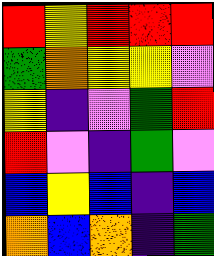[["red", "yellow", "red", "red", "red"], ["green", "orange", "yellow", "yellow", "violet"], ["yellow", "indigo", "violet", "green", "red"], ["red", "violet", "indigo", "green", "violet"], ["blue", "yellow", "blue", "indigo", "blue"], ["orange", "blue", "orange", "indigo", "green"]]